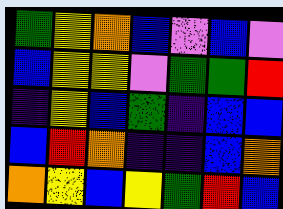[["green", "yellow", "orange", "blue", "violet", "blue", "violet"], ["blue", "yellow", "yellow", "violet", "green", "green", "red"], ["indigo", "yellow", "blue", "green", "indigo", "blue", "blue"], ["blue", "red", "orange", "indigo", "indigo", "blue", "orange"], ["orange", "yellow", "blue", "yellow", "green", "red", "blue"]]